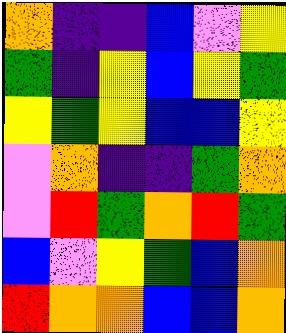[["orange", "indigo", "indigo", "blue", "violet", "yellow"], ["green", "indigo", "yellow", "blue", "yellow", "green"], ["yellow", "green", "yellow", "blue", "blue", "yellow"], ["violet", "orange", "indigo", "indigo", "green", "orange"], ["violet", "red", "green", "orange", "red", "green"], ["blue", "violet", "yellow", "green", "blue", "orange"], ["red", "orange", "orange", "blue", "blue", "orange"]]